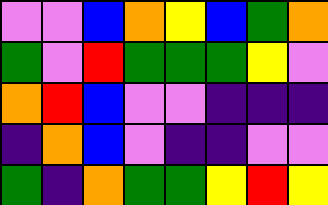[["violet", "violet", "blue", "orange", "yellow", "blue", "green", "orange"], ["green", "violet", "red", "green", "green", "green", "yellow", "violet"], ["orange", "red", "blue", "violet", "violet", "indigo", "indigo", "indigo"], ["indigo", "orange", "blue", "violet", "indigo", "indigo", "violet", "violet"], ["green", "indigo", "orange", "green", "green", "yellow", "red", "yellow"]]